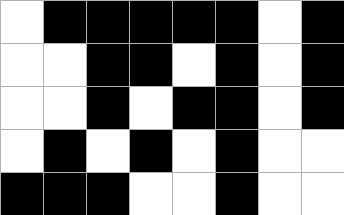[["white", "black", "black", "black", "black", "black", "white", "black"], ["white", "white", "black", "black", "white", "black", "white", "black"], ["white", "white", "black", "white", "black", "black", "white", "black"], ["white", "black", "white", "black", "white", "black", "white", "white"], ["black", "black", "black", "white", "white", "black", "white", "white"]]